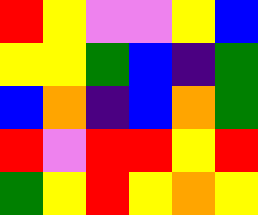[["red", "yellow", "violet", "violet", "yellow", "blue"], ["yellow", "yellow", "green", "blue", "indigo", "green"], ["blue", "orange", "indigo", "blue", "orange", "green"], ["red", "violet", "red", "red", "yellow", "red"], ["green", "yellow", "red", "yellow", "orange", "yellow"]]